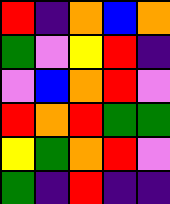[["red", "indigo", "orange", "blue", "orange"], ["green", "violet", "yellow", "red", "indigo"], ["violet", "blue", "orange", "red", "violet"], ["red", "orange", "red", "green", "green"], ["yellow", "green", "orange", "red", "violet"], ["green", "indigo", "red", "indigo", "indigo"]]